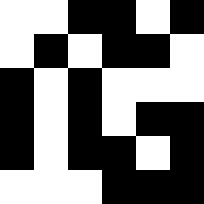[["white", "white", "black", "black", "white", "black"], ["white", "black", "white", "black", "black", "white"], ["black", "white", "black", "white", "white", "white"], ["black", "white", "black", "white", "black", "black"], ["black", "white", "black", "black", "white", "black"], ["white", "white", "white", "black", "black", "black"]]